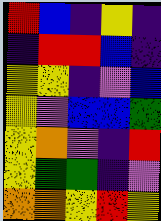[["red", "blue", "indigo", "yellow", "indigo"], ["indigo", "red", "red", "blue", "indigo"], ["yellow", "yellow", "indigo", "violet", "blue"], ["yellow", "violet", "blue", "blue", "green"], ["yellow", "orange", "violet", "indigo", "red"], ["yellow", "green", "green", "indigo", "violet"], ["orange", "orange", "yellow", "red", "yellow"]]